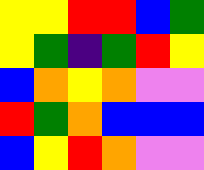[["yellow", "yellow", "red", "red", "blue", "green"], ["yellow", "green", "indigo", "green", "red", "yellow"], ["blue", "orange", "yellow", "orange", "violet", "violet"], ["red", "green", "orange", "blue", "blue", "blue"], ["blue", "yellow", "red", "orange", "violet", "violet"]]